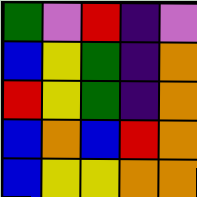[["green", "violet", "red", "indigo", "violet"], ["blue", "yellow", "green", "indigo", "orange"], ["red", "yellow", "green", "indigo", "orange"], ["blue", "orange", "blue", "red", "orange"], ["blue", "yellow", "yellow", "orange", "orange"]]